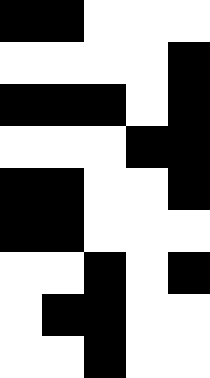[["black", "black", "white", "white", "white"], ["white", "white", "white", "white", "black"], ["black", "black", "black", "white", "black"], ["white", "white", "white", "black", "black"], ["black", "black", "white", "white", "black"], ["black", "black", "white", "white", "white"], ["white", "white", "black", "white", "black"], ["white", "black", "black", "white", "white"], ["white", "white", "black", "white", "white"]]